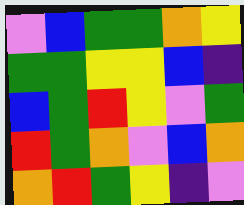[["violet", "blue", "green", "green", "orange", "yellow"], ["green", "green", "yellow", "yellow", "blue", "indigo"], ["blue", "green", "red", "yellow", "violet", "green"], ["red", "green", "orange", "violet", "blue", "orange"], ["orange", "red", "green", "yellow", "indigo", "violet"]]